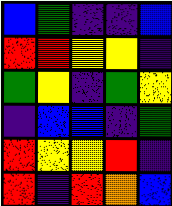[["blue", "green", "indigo", "indigo", "blue"], ["red", "red", "yellow", "yellow", "indigo"], ["green", "yellow", "indigo", "green", "yellow"], ["indigo", "blue", "blue", "indigo", "green"], ["red", "yellow", "yellow", "red", "indigo"], ["red", "indigo", "red", "orange", "blue"]]